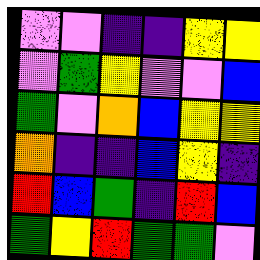[["violet", "violet", "indigo", "indigo", "yellow", "yellow"], ["violet", "green", "yellow", "violet", "violet", "blue"], ["green", "violet", "orange", "blue", "yellow", "yellow"], ["orange", "indigo", "indigo", "blue", "yellow", "indigo"], ["red", "blue", "green", "indigo", "red", "blue"], ["green", "yellow", "red", "green", "green", "violet"]]